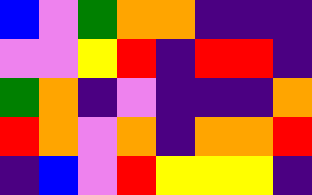[["blue", "violet", "green", "orange", "orange", "indigo", "indigo", "indigo"], ["violet", "violet", "yellow", "red", "indigo", "red", "red", "indigo"], ["green", "orange", "indigo", "violet", "indigo", "indigo", "indigo", "orange"], ["red", "orange", "violet", "orange", "indigo", "orange", "orange", "red"], ["indigo", "blue", "violet", "red", "yellow", "yellow", "yellow", "indigo"]]